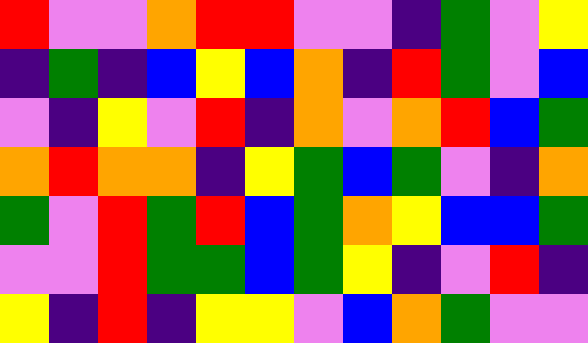[["red", "violet", "violet", "orange", "red", "red", "violet", "violet", "indigo", "green", "violet", "yellow"], ["indigo", "green", "indigo", "blue", "yellow", "blue", "orange", "indigo", "red", "green", "violet", "blue"], ["violet", "indigo", "yellow", "violet", "red", "indigo", "orange", "violet", "orange", "red", "blue", "green"], ["orange", "red", "orange", "orange", "indigo", "yellow", "green", "blue", "green", "violet", "indigo", "orange"], ["green", "violet", "red", "green", "red", "blue", "green", "orange", "yellow", "blue", "blue", "green"], ["violet", "violet", "red", "green", "green", "blue", "green", "yellow", "indigo", "violet", "red", "indigo"], ["yellow", "indigo", "red", "indigo", "yellow", "yellow", "violet", "blue", "orange", "green", "violet", "violet"]]